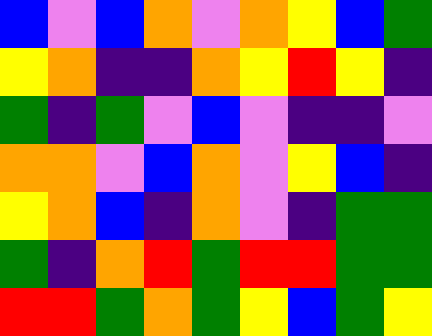[["blue", "violet", "blue", "orange", "violet", "orange", "yellow", "blue", "green"], ["yellow", "orange", "indigo", "indigo", "orange", "yellow", "red", "yellow", "indigo"], ["green", "indigo", "green", "violet", "blue", "violet", "indigo", "indigo", "violet"], ["orange", "orange", "violet", "blue", "orange", "violet", "yellow", "blue", "indigo"], ["yellow", "orange", "blue", "indigo", "orange", "violet", "indigo", "green", "green"], ["green", "indigo", "orange", "red", "green", "red", "red", "green", "green"], ["red", "red", "green", "orange", "green", "yellow", "blue", "green", "yellow"]]